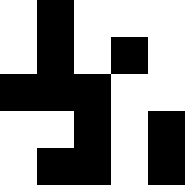[["white", "black", "white", "white", "white"], ["white", "black", "white", "black", "white"], ["black", "black", "black", "white", "white"], ["white", "white", "black", "white", "black"], ["white", "black", "black", "white", "black"]]